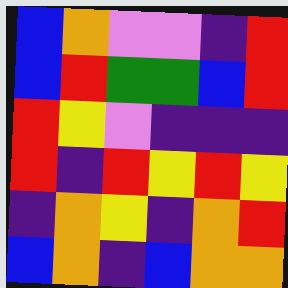[["blue", "orange", "violet", "violet", "indigo", "red"], ["blue", "red", "green", "green", "blue", "red"], ["red", "yellow", "violet", "indigo", "indigo", "indigo"], ["red", "indigo", "red", "yellow", "red", "yellow"], ["indigo", "orange", "yellow", "indigo", "orange", "red"], ["blue", "orange", "indigo", "blue", "orange", "orange"]]